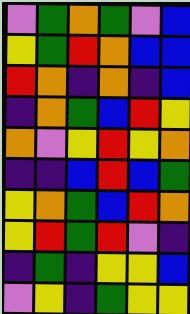[["violet", "green", "orange", "green", "violet", "blue"], ["yellow", "green", "red", "orange", "blue", "blue"], ["red", "orange", "indigo", "orange", "indigo", "blue"], ["indigo", "orange", "green", "blue", "red", "yellow"], ["orange", "violet", "yellow", "red", "yellow", "orange"], ["indigo", "indigo", "blue", "red", "blue", "green"], ["yellow", "orange", "green", "blue", "red", "orange"], ["yellow", "red", "green", "red", "violet", "indigo"], ["indigo", "green", "indigo", "yellow", "yellow", "blue"], ["violet", "yellow", "indigo", "green", "yellow", "yellow"]]